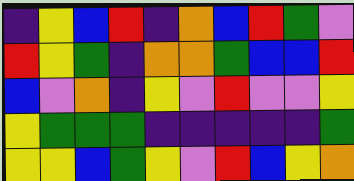[["indigo", "yellow", "blue", "red", "indigo", "orange", "blue", "red", "green", "violet"], ["red", "yellow", "green", "indigo", "orange", "orange", "green", "blue", "blue", "red"], ["blue", "violet", "orange", "indigo", "yellow", "violet", "red", "violet", "violet", "yellow"], ["yellow", "green", "green", "green", "indigo", "indigo", "indigo", "indigo", "indigo", "green"], ["yellow", "yellow", "blue", "green", "yellow", "violet", "red", "blue", "yellow", "orange"]]